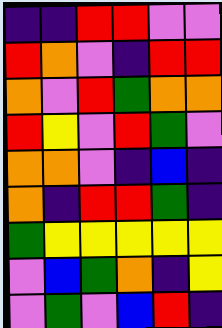[["indigo", "indigo", "red", "red", "violet", "violet"], ["red", "orange", "violet", "indigo", "red", "red"], ["orange", "violet", "red", "green", "orange", "orange"], ["red", "yellow", "violet", "red", "green", "violet"], ["orange", "orange", "violet", "indigo", "blue", "indigo"], ["orange", "indigo", "red", "red", "green", "indigo"], ["green", "yellow", "yellow", "yellow", "yellow", "yellow"], ["violet", "blue", "green", "orange", "indigo", "yellow"], ["violet", "green", "violet", "blue", "red", "indigo"]]